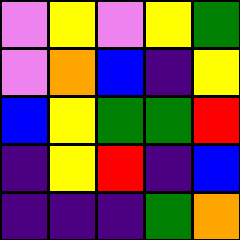[["violet", "yellow", "violet", "yellow", "green"], ["violet", "orange", "blue", "indigo", "yellow"], ["blue", "yellow", "green", "green", "red"], ["indigo", "yellow", "red", "indigo", "blue"], ["indigo", "indigo", "indigo", "green", "orange"]]